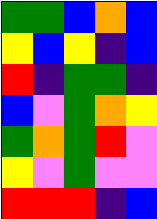[["green", "green", "blue", "orange", "blue"], ["yellow", "blue", "yellow", "indigo", "blue"], ["red", "indigo", "green", "green", "indigo"], ["blue", "violet", "green", "orange", "yellow"], ["green", "orange", "green", "red", "violet"], ["yellow", "violet", "green", "violet", "violet"], ["red", "red", "red", "indigo", "blue"]]